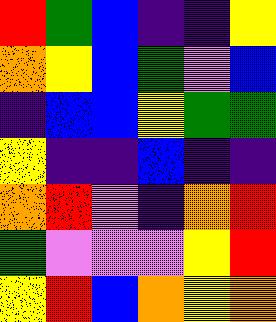[["red", "green", "blue", "indigo", "indigo", "yellow"], ["orange", "yellow", "blue", "green", "violet", "blue"], ["indigo", "blue", "blue", "yellow", "green", "green"], ["yellow", "indigo", "indigo", "blue", "indigo", "indigo"], ["orange", "red", "violet", "indigo", "orange", "red"], ["green", "violet", "violet", "violet", "yellow", "red"], ["yellow", "red", "blue", "orange", "yellow", "orange"]]